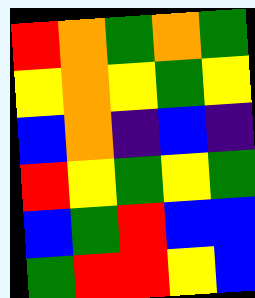[["red", "orange", "green", "orange", "green"], ["yellow", "orange", "yellow", "green", "yellow"], ["blue", "orange", "indigo", "blue", "indigo"], ["red", "yellow", "green", "yellow", "green"], ["blue", "green", "red", "blue", "blue"], ["green", "red", "red", "yellow", "blue"]]